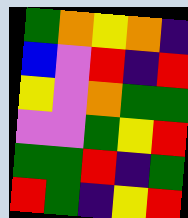[["green", "orange", "yellow", "orange", "indigo"], ["blue", "violet", "red", "indigo", "red"], ["yellow", "violet", "orange", "green", "green"], ["violet", "violet", "green", "yellow", "red"], ["green", "green", "red", "indigo", "green"], ["red", "green", "indigo", "yellow", "red"]]